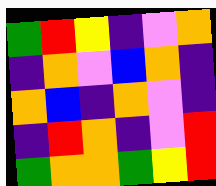[["green", "red", "yellow", "indigo", "violet", "orange"], ["indigo", "orange", "violet", "blue", "orange", "indigo"], ["orange", "blue", "indigo", "orange", "violet", "indigo"], ["indigo", "red", "orange", "indigo", "violet", "red"], ["green", "orange", "orange", "green", "yellow", "red"]]